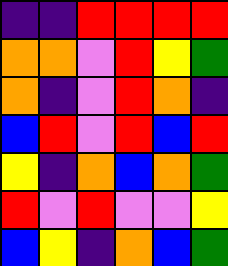[["indigo", "indigo", "red", "red", "red", "red"], ["orange", "orange", "violet", "red", "yellow", "green"], ["orange", "indigo", "violet", "red", "orange", "indigo"], ["blue", "red", "violet", "red", "blue", "red"], ["yellow", "indigo", "orange", "blue", "orange", "green"], ["red", "violet", "red", "violet", "violet", "yellow"], ["blue", "yellow", "indigo", "orange", "blue", "green"]]